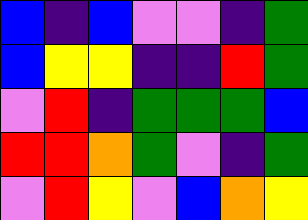[["blue", "indigo", "blue", "violet", "violet", "indigo", "green"], ["blue", "yellow", "yellow", "indigo", "indigo", "red", "green"], ["violet", "red", "indigo", "green", "green", "green", "blue"], ["red", "red", "orange", "green", "violet", "indigo", "green"], ["violet", "red", "yellow", "violet", "blue", "orange", "yellow"]]